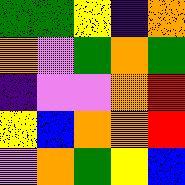[["green", "green", "yellow", "indigo", "orange"], ["orange", "violet", "green", "orange", "green"], ["indigo", "violet", "violet", "orange", "red"], ["yellow", "blue", "orange", "orange", "red"], ["violet", "orange", "green", "yellow", "blue"]]